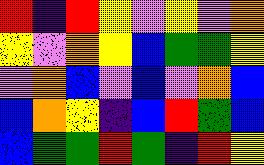[["red", "indigo", "red", "yellow", "violet", "yellow", "violet", "orange"], ["yellow", "violet", "orange", "yellow", "blue", "green", "green", "yellow"], ["violet", "orange", "blue", "violet", "blue", "violet", "orange", "blue"], ["blue", "orange", "yellow", "indigo", "blue", "red", "green", "blue"], ["blue", "green", "green", "red", "green", "indigo", "red", "yellow"]]